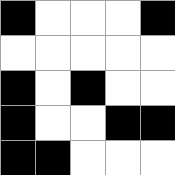[["black", "white", "white", "white", "black"], ["white", "white", "white", "white", "white"], ["black", "white", "black", "white", "white"], ["black", "white", "white", "black", "black"], ["black", "black", "white", "white", "white"]]